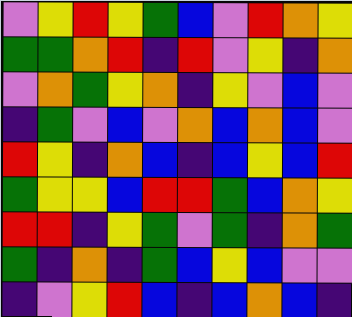[["violet", "yellow", "red", "yellow", "green", "blue", "violet", "red", "orange", "yellow"], ["green", "green", "orange", "red", "indigo", "red", "violet", "yellow", "indigo", "orange"], ["violet", "orange", "green", "yellow", "orange", "indigo", "yellow", "violet", "blue", "violet"], ["indigo", "green", "violet", "blue", "violet", "orange", "blue", "orange", "blue", "violet"], ["red", "yellow", "indigo", "orange", "blue", "indigo", "blue", "yellow", "blue", "red"], ["green", "yellow", "yellow", "blue", "red", "red", "green", "blue", "orange", "yellow"], ["red", "red", "indigo", "yellow", "green", "violet", "green", "indigo", "orange", "green"], ["green", "indigo", "orange", "indigo", "green", "blue", "yellow", "blue", "violet", "violet"], ["indigo", "violet", "yellow", "red", "blue", "indigo", "blue", "orange", "blue", "indigo"]]